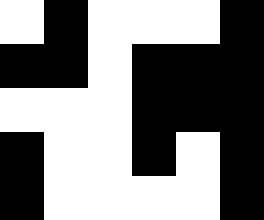[["white", "black", "white", "white", "white", "black"], ["black", "black", "white", "black", "black", "black"], ["white", "white", "white", "black", "black", "black"], ["black", "white", "white", "black", "white", "black"], ["black", "white", "white", "white", "white", "black"]]